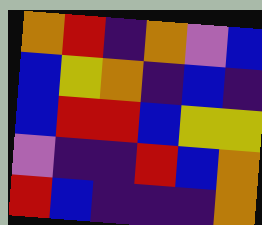[["orange", "red", "indigo", "orange", "violet", "blue"], ["blue", "yellow", "orange", "indigo", "blue", "indigo"], ["blue", "red", "red", "blue", "yellow", "yellow"], ["violet", "indigo", "indigo", "red", "blue", "orange"], ["red", "blue", "indigo", "indigo", "indigo", "orange"]]